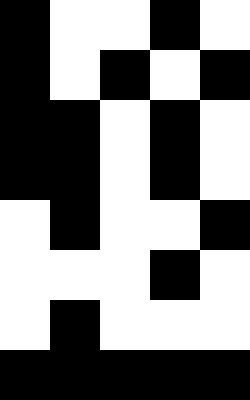[["black", "white", "white", "black", "white"], ["black", "white", "black", "white", "black"], ["black", "black", "white", "black", "white"], ["black", "black", "white", "black", "white"], ["white", "black", "white", "white", "black"], ["white", "white", "white", "black", "white"], ["white", "black", "white", "white", "white"], ["black", "black", "black", "black", "black"]]